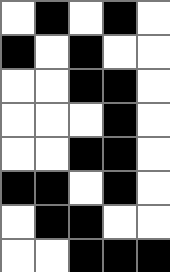[["white", "black", "white", "black", "white"], ["black", "white", "black", "white", "white"], ["white", "white", "black", "black", "white"], ["white", "white", "white", "black", "white"], ["white", "white", "black", "black", "white"], ["black", "black", "white", "black", "white"], ["white", "black", "black", "white", "white"], ["white", "white", "black", "black", "black"]]